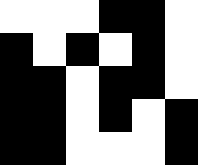[["white", "white", "white", "black", "black", "white"], ["black", "white", "black", "white", "black", "white"], ["black", "black", "white", "black", "black", "white"], ["black", "black", "white", "black", "white", "black"], ["black", "black", "white", "white", "white", "black"]]